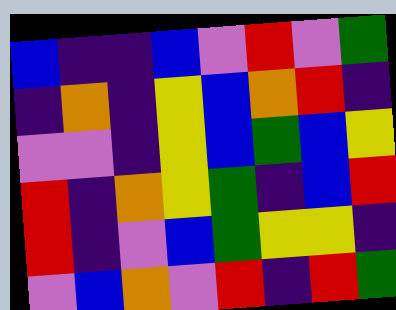[["blue", "indigo", "indigo", "blue", "violet", "red", "violet", "green"], ["indigo", "orange", "indigo", "yellow", "blue", "orange", "red", "indigo"], ["violet", "violet", "indigo", "yellow", "blue", "green", "blue", "yellow"], ["red", "indigo", "orange", "yellow", "green", "indigo", "blue", "red"], ["red", "indigo", "violet", "blue", "green", "yellow", "yellow", "indigo"], ["violet", "blue", "orange", "violet", "red", "indigo", "red", "green"]]